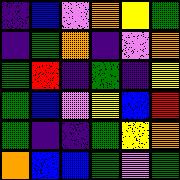[["indigo", "blue", "violet", "orange", "yellow", "green"], ["indigo", "green", "orange", "indigo", "violet", "orange"], ["green", "red", "indigo", "green", "indigo", "yellow"], ["green", "blue", "violet", "yellow", "blue", "red"], ["green", "indigo", "indigo", "green", "yellow", "orange"], ["orange", "blue", "blue", "green", "violet", "green"]]